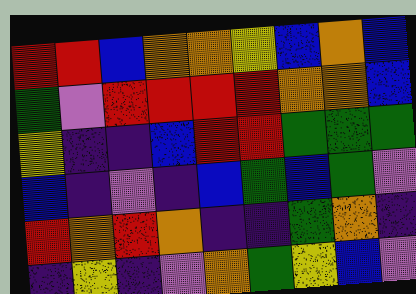[["red", "red", "blue", "orange", "orange", "yellow", "blue", "orange", "blue"], ["green", "violet", "red", "red", "red", "red", "orange", "orange", "blue"], ["yellow", "indigo", "indigo", "blue", "red", "red", "green", "green", "green"], ["blue", "indigo", "violet", "indigo", "blue", "green", "blue", "green", "violet"], ["red", "orange", "red", "orange", "indigo", "indigo", "green", "orange", "indigo"], ["indigo", "yellow", "indigo", "violet", "orange", "green", "yellow", "blue", "violet"]]